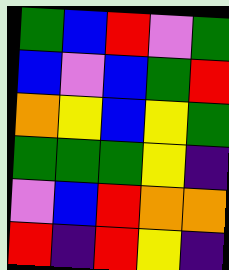[["green", "blue", "red", "violet", "green"], ["blue", "violet", "blue", "green", "red"], ["orange", "yellow", "blue", "yellow", "green"], ["green", "green", "green", "yellow", "indigo"], ["violet", "blue", "red", "orange", "orange"], ["red", "indigo", "red", "yellow", "indigo"]]